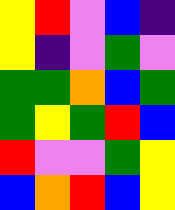[["yellow", "red", "violet", "blue", "indigo"], ["yellow", "indigo", "violet", "green", "violet"], ["green", "green", "orange", "blue", "green"], ["green", "yellow", "green", "red", "blue"], ["red", "violet", "violet", "green", "yellow"], ["blue", "orange", "red", "blue", "yellow"]]